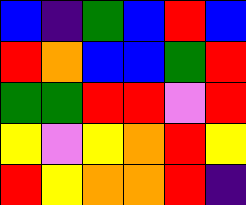[["blue", "indigo", "green", "blue", "red", "blue"], ["red", "orange", "blue", "blue", "green", "red"], ["green", "green", "red", "red", "violet", "red"], ["yellow", "violet", "yellow", "orange", "red", "yellow"], ["red", "yellow", "orange", "orange", "red", "indigo"]]